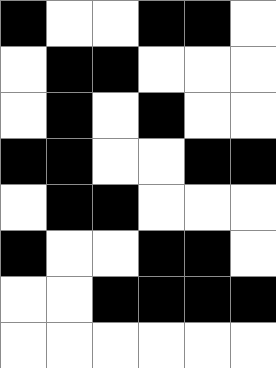[["black", "white", "white", "black", "black", "white"], ["white", "black", "black", "white", "white", "white"], ["white", "black", "white", "black", "white", "white"], ["black", "black", "white", "white", "black", "black"], ["white", "black", "black", "white", "white", "white"], ["black", "white", "white", "black", "black", "white"], ["white", "white", "black", "black", "black", "black"], ["white", "white", "white", "white", "white", "white"]]